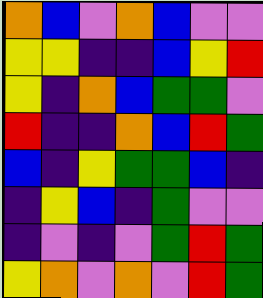[["orange", "blue", "violet", "orange", "blue", "violet", "violet"], ["yellow", "yellow", "indigo", "indigo", "blue", "yellow", "red"], ["yellow", "indigo", "orange", "blue", "green", "green", "violet"], ["red", "indigo", "indigo", "orange", "blue", "red", "green"], ["blue", "indigo", "yellow", "green", "green", "blue", "indigo"], ["indigo", "yellow", "blue", "indigo", "green", "violet", "violet"], ["indigo", "violet", "indigo", "violet", "green", "red", "green"], ["yellow", "orange", "violet", "orange", "violet", "red", "green"]]